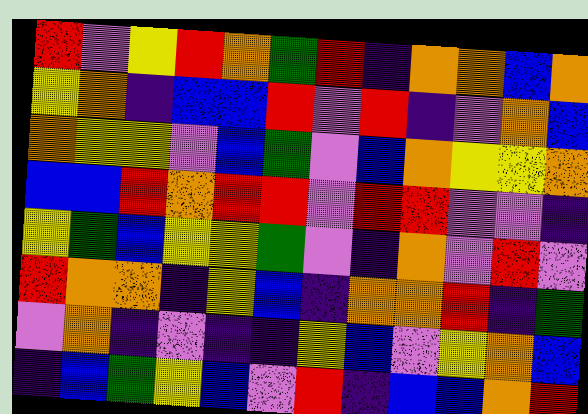[["red", "violet", "yellow", "red", "orange", "green", "red", "indigo", "orange", "orange", "blue", "orange"], ["yellow", "orange", "indigo", "blue", "blue", "red", "violet", "red", "indigo", "violet", "orange", "blue"], ["orange", "yellow", "yellow", "violet", "blue", "green", "violet", "blue", "orange", "yellow", "yellow", "orange"], ["blue", "blue", "red", "orange", "red", "red", "violet", "red", "red", "violet", "violet", "indigo"], ["yellow", "green", "blue", "yellow", "yellow", "green", "violet", "indigo", "orange", "violet", "red", "violet"], ["red", "orange", "orange", "indigo", "yellow", "blue", "indigo", "orange", "orange", "red", "indigo", "green"], ["violet", "orange", "indigo", "violet", "indigo", "indigo", "yellow", "blue", "violet", "yellow", "orange", "blue"], ["indigo", "blue", "green", "yellow", "blue", "violet", "red", "indigo", "blue", "blue", "orange", "red"]]